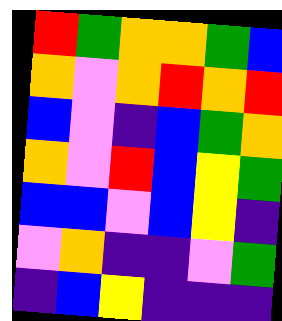[["red", "green", "orange", "orange", "green", "blue"], ["orange", "violet", "orange", "red", "orange", "red"], ["blue", "violet", "indigo", "blue", "green", "orange"], ["orange", "violet", "red", "blue", "yellow", "green"], ["blue", "blue", "violet", "blue", "yellow", "indigo"], ["violet", "orange", "indigo", "indigo", "violet", "green"], ["indigo", "blue", "yellow", "indigo", "indigo", "indigo"]]